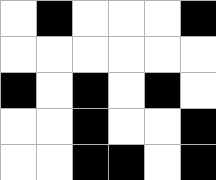[["white", "black", "white", "white", "white", "black"], ["white", "white", "white", "white", "white", "white"], ["black", "white", "black", "white", "black", "white"], ["white", "white", "black", "white", "white", "black"], ["white", "white", "black", "black", "white", "black"]]